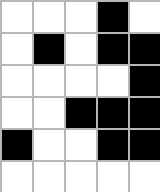[["white", "white", "white", "black", "white"], ["white", "black", "white", "black", "black"], ["white", "white", "white", "white", "black"], ["white", "white", "black", "black", "black"], ["black", "white", "white", "black", "black"], ["white", "white", "white", "white", "white"]]